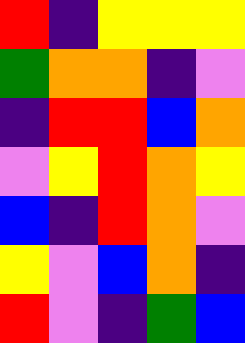[["red", "indigo", "yellow", "yellow", "yellow"], ["green", "orange", "orange", "indigo", "violet"], ["indigo", "red", "red", "blue", "orange"], ["violet", "yellow", "red", "orange", "yellow"], ["blue", "indigo", "red", "orange", "violet"], ["yellow", "violet", "blue", "orange", "indigo"], ["red", "violet", "indigo", "green", "blue"]]